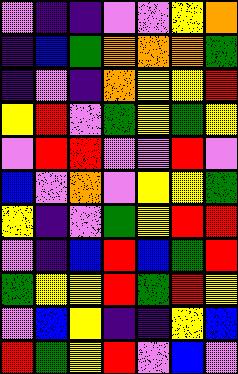[["violet", "indigo", "indigo", "violet", "violet", "yellow", "orange"], ["indigo", "blue", "green", "orange", "orange", "orange", "green"], ["indigo", "violet", "indigo", "orange", "yellow", "yellow", "red"], ["yellow", "red", "violet", "green", "yellow", "green", "yellow"], ["violet", "red", "red", "violet", "violet", "red", "violet"], ["blue", "violet", "orange", "violet", "yellow", "yellow", "green"], ["yellow", "indigo", "violet", "green", "yellow", "red", "red"], ["violet", "indigo", "blue", "red", "blue", "green", "red"], ["green", "yellow", "yellow", "red", "green", "red", "yellow"], ["violet", "blue", "yellow", "indigo", "indigo", "yellow", "blue"], ["red", "green", "yellow", "red", "violet", "blue", "violet"]]